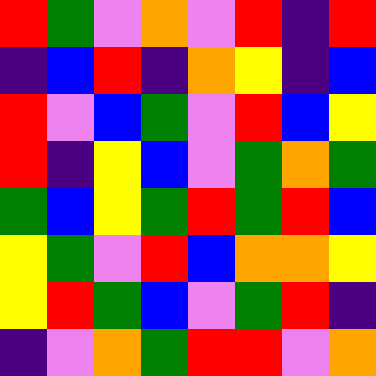[["red", "green", "violet", "orange", "violet", "red", "indigo", "red"], ["indigo", "blue", "red", "indigo", "orange", "yellow", "indigo", "blue"], ["red", "violet", "blue", "green", "violet", "red", "blue", "yellow"], ["red", "indigo", "yellow", "blue", "violet", "green", "orange", "green"], ["green", "blue", "yellow", "green", "red", "green", "red", "blue"], ["yellow", "green", "violet", "red", "blue", "orange", "orange", "yellow"], ["yellow", "red", "green", "blue", "violet", "green", "red", "indigo"], ["indigo", "violet", "orange", "green", "red", "red", "violet", "orange"]]